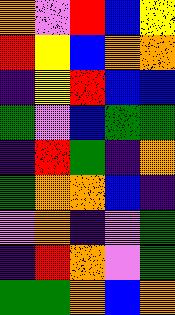[["orange", "violet", "red", "blue", "yellow"], ["red", "yellow", "blue", "orange", "orange"], ["indigo", "yellow", "red", "blue", "blue"], ["green", "violet", "blue", "green", "green"], ["indigo", "red", "green", "indigo", "orange"], ["green", "orange", "orange", "blue", "indigo"], ["violet", "orange", "indigo", "violet", "green"], ["indigo", "red", "orange", "violet", "green"], ["green", "green", "orange", "blue", "orange"]]